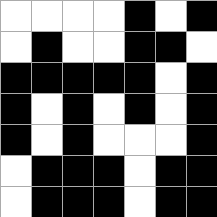[["white", "white", "white", "white", "black", "white", "black"], ["white", "black", "white", "white", "black", "black", "white"], ["black", "black", "black", "black", "black", "white", "black"], ["black", "white", "black", "white", "black", "white", "black"], ["black", "white", "black", "white", "white", "white", "black"], ["white", "black", "black", "black", "white", "black", "black"], ["white", "black", "black", "black", "white", "black", "black"]]